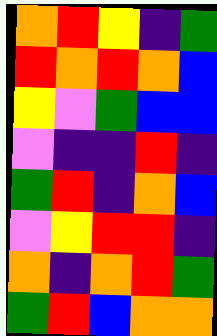[["orange", "red", "yellow", "indigo", "green"], ["red", "orange", "red", "orange", "blue"], ["yellow", "violet", "green", "blue", "blue"], ["violet", "indigo", "indigo", "red", "indigo"], ["green", "red", "indigo", "orange", "blue"], ["violet", "yellow", "red", "red", "indigo"], ["orange", "indigo", "orange", "red", "green"], ["green", "red", "blue", "orange", "orange"]]